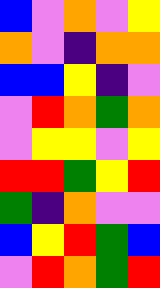[["blue", "violet", "orange", "violet", "yellow"], ["orange", "violet", "indigo", "orange", "orange"], ["blue", "blue", "yellow", "indigo", "violet"], ["violet", "red", "orange", "green", "orange"], ["violet", "yellow", "yellow", "violet", "yellow"], ["red", "red", "green", "yellow", "red"], ["green", "indigo", "orange", "violet", "violet"], ["blue", "yellow", "red", "green", "blue"], ["violet", "red", "orange", "green", "red"]]